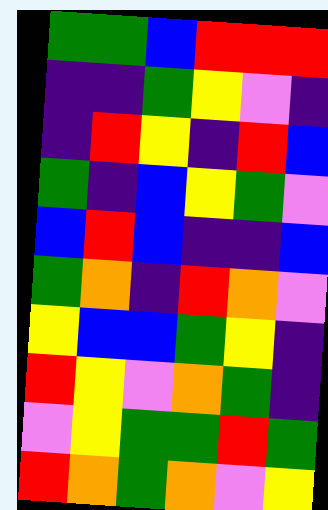[["green", "green", "blue", "red", "red", "red"], ["indigo", "indigo", "green", "yellow", "violet", "indigo"], ["indigo", "red", "yellow", "indigo", "red", "blue"], ["green", "indigo", "blue", "yellow", "green", "violet"], ["blue", "red", "blue", "indigo", "indigo", "blue"], ["green", "orange", "indigo", "red", "orange", "violet"], ["yellow", "blue", "blue", "green", "yellow", "indigo"], ["red", "yellow", "violet", "orange", "green", "indigo"], ["violet", "yellow", "green", "green", "red", "green"], ["red", "orange", "green", "orange", "violet", "yellow"]]